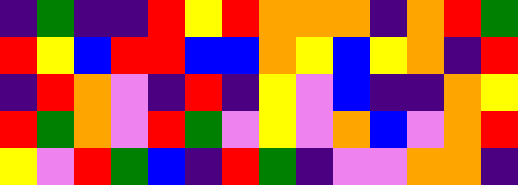[["indigo", "green", "indigo", "indigo", "red", "yellow", "red", "orange", "orange", "orange", "indigo", "orange", "red", "green"], ["red", "yellow", "blue", "red", "red", "blue", "blue", "orange", "yellow", "blue", "yellow", "orange", "indigo", "red"], ["indigo", "red", "orange", "violet", "indigo", "red", "indigo", "yellow", "violet", "blue", "indigo", "indigo", "orange", "yellow"], ["red", "green", "orange", "violet", "red", "green", "violet", "yellow", "violet", "orange", "blue", "violet", "orange", "red"], ["yellow", "violet", "red", "green", "blue", "indigo", "red", "green", "indigo", "violet", "violet", "orange", "orange", "indigo"]]